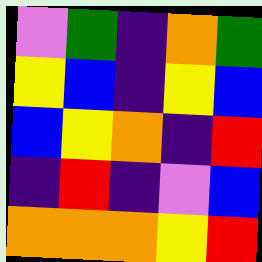[["violet", "green", "indigo", "orange", "green"], ["yellow", "blue", "indigo", "yellow", "blue"], ["blue", "yellow", "orange", "indigo", "red"], ["indigo", "red", "indigo", "violet", "blue"], ["orange", "orange", "orange", "yellow", "red"]]